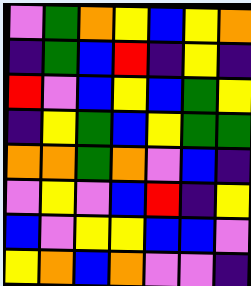[["violet", "green", "orange", "yellow", "blue", "yellow", "orange"], ["indigo", "green", "blue", "red", "indigo", "yellow", "indigo"], ["red", "violet", "blue", "yellow", "blue", "green", "yellow"], ["indigo", "yellow", "green", "blue", "yellow", "green", "green"], ["orange", "orange", "green", "orange", "violet", "blue", "indigo"], ["violet", "yellow", "violet", "blue", "red", "indigo", "yellow"], ["blue", "violet", "yellow", "yellow", "blue", "blue", "violet"], ["yellow", "orange", "blue", "orange", "violet", "violet", "indigo"]]